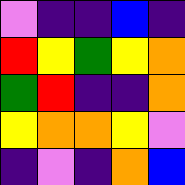[["violet", "indigo", "indigo", "blue", "indigo"], ["red", "yellow", "green", "yellow", "orange"], ["green", "red", "indigo", "indigo", "orange"], ["yellow", "orange", "orange", "yellow", "violet"], ["indigo", "violet", "indigo", "orange", "blue"]]